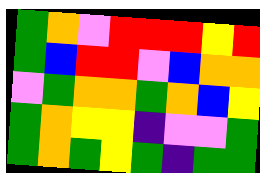[["green", "orange", "violet", "red", "red", "red", "yellow", "red"], ["green", "blue", "red", "red", "violet", "blue", "orange", "orange"], ["violet", "green", "orange", "orange", "green", "orange", "blue", "yellow"], ["green", "orange", "yellow", "yellow", "indigo", "violet", "violet", "green"], ["green", "orange", "green", "yellow", "green", "indigo", "green", "green"]]